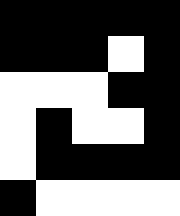[["black", "black", "black", "black", "black"], ["black", "black", "black", "white", "black"], ["white", "white", "white", "black", "black"], ["white", "black", "white", "white", "black"], ["white", "black", "black", "black", "black"], ["black", "white", "white", "white", "white"]]